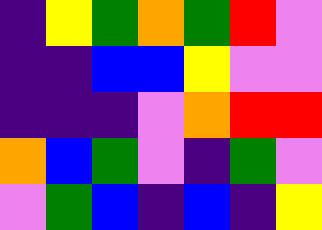[["indigo", "yellow", "green", "orange", "green", "red", "violet"], ["indigo", "indigo", "blue", "blue", "yellow", "violet", "violet"], ["indigo", "indigo", "indigo", "violet", "orange", "red", "red"], ["orange", "blue", "green", "violet", "indigo", "green", "violet"], ["violet", "green", "blue", "indigo", "blue", "indigo", "yellow"]]